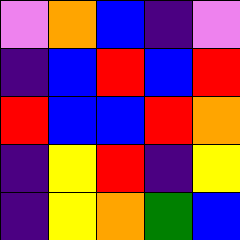[["violet", "orange", "blue", "indigo", "violet"], ["indigo", "blue", "red", "blue", "red"], ["red", "blue", "blue", "red", "orange"], ["indigo", "yellow", "red", "indigo", "yellow"], ["indigo", "yellow", "orange", "green", "blue"]]